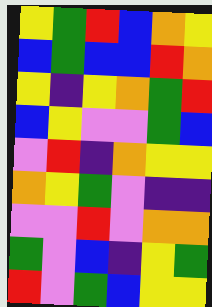[["yellow", "green", "red", "blue", "orange", "yellow"], ["blue", "green", "blue", "blue", "red", "orange"], ["yellow", "indigo", "yellow", "orange", "green", "red"], ["blue", "yellow", "violet", "violet", "green", "blue"], ["violet", "red", "indigo", "orange", "yellow", "yellow"], ["orange", "yellow", "green", "violet", "indigo", "indigo"], ["violet", "violet", "red", "violet", "orange", "orange"], ["green", "violet", "blue", "indigo", "yellow", "green"], ["red", "violet", "green", "blue", "yellow", "yellow"]]